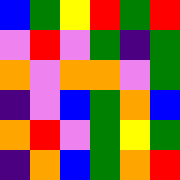[["blue", "green", "yellow", "red", "green", "red"], ["violet", "red", "violet", "green", "indigo", "green"], ["orange", "violet", "orange", "orange", "violet", "green"], ["indigo", "violet", "blue", "green", "orange", "blue"], ["orange", "red", "violet", "green", "yellow", "green"], ["indigo", "orange", "blue", "green", "orange", "red"]]